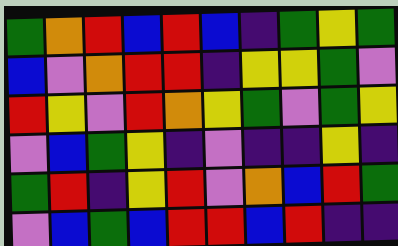[["green", "orange", "red", "blue", "red", "blue", "indigo", "green", "yellow", "green"], ["blue", "violet", "orange", "red", "red", "indigo", "yellow", "yellow", "green", "violet"], ["red", "yellow", "violet", "red", "orange", "yellow", "green", "violet", "green", "yellow"], ["violet", "blue", "green", "yellow", "indigo", "violet", "indigo", "indigo", "yellow", "indigo"], ["green", "red", "indigo", "yellow", "red", "violet", "orange", "blue", "red", "green"], ["violet", "blue", "green", "blue", "red", "red", "blue", "red", "indigo", "indigo"]]